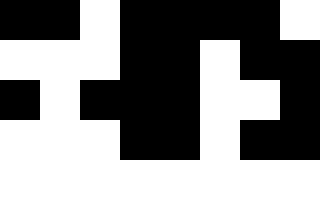[["black", "black", "white", "black", "black", "black", "black", "white"], ["white", "white", "white", "black", "black", "white", "black", "black"], ["black", "white", "black", "black", "black", "white", "white", "black"], ["white", "white", "white", "black", "black", "white", "black", "black"], ["white", "white", "white", "white", "white", "white", "white", "white"]]